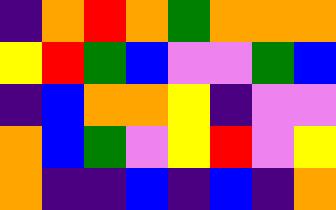[["indigo", "orange", "red", "orange", "green", "orange", "orange", "orange"], ["yellow", "red", "green", "blue", "violet", "violet", "green", "blue"], ["indigo", "blue", "orange", "orange", "yellow", "indigo", "violet", "violet"], ["orange", "blue", "green", "violet", "yellow", "red", "violet", "yellow"], ["orange", "indigo", "indigo", "blue", "indigo", "blue", "indigo", "orange"]]